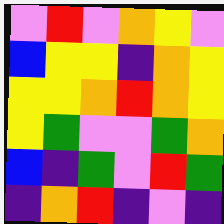[["violet", "red", "violet", "orange", "yellow", "violet"], ["blue", "yellow", "yellow", "indigo", "orange", "yellow"], ["yellow", "yellow", "orange", "red", "orange", "yellow"], ["yellow", "green", "violet", "violet", "green", "orange"], ["blue", "indigo", "green", "violet", "red", "green"], ["indigo", "orange", "red", "indigo", "violet", "indigo"]]